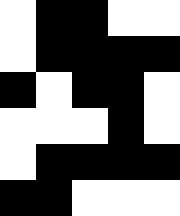[["white", "black", "black", "white", "white"], ["white", "black", "black", "black", "black"], ["black", "white", "black", "black", "white"], ["white", "white", "white", "black", "white"], ["white", "black", "black", "black", "black"], ["black", "black", "white", "white", "white"]]